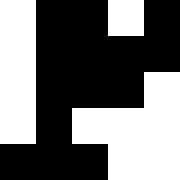[["white", "black", "black", "white", "black"], ["white", "black", "black", "black", "black"], ["white", "black", "black", "black", "white"], ["white", "black", "white", "white", "white"], ["black", "black", "black", "white", "white"]]